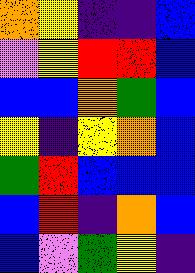[["orange", "yellow", "indigo", "indigo", "blue"], ["violet", "yellow", "red", "red", "blue"], ["blue", "blue", "orange", "green", "blue"], ["yellow", "indigo", "yellow", "orange", "blue"], ["green", "red", "blue", "blue", "blue"], ["blue", "red", "indigo", "orange", "blue"], ["blue", "violet", "green", "yellow", "indigo"]]